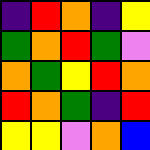[["indigo", "red", "orange", "indigo", "yellow"], ["green", "orange", "red", "green", "violet"], ["orange", "green", "yellow", "red", "orange"], ["red", "orange", "green", "indigo", "red"], ["yellow", "yellow", "violet", "orange", "blue"]]